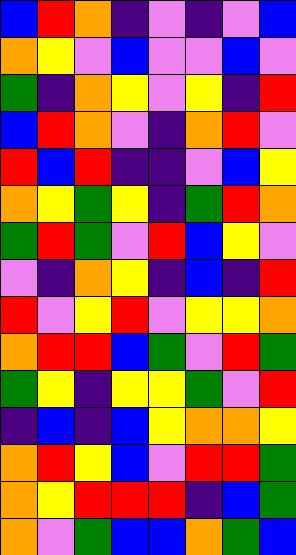[["blue", "red", "orange", "indigo", "violet", "indigo", "violet", "blue"], ["orange", "yellow", "violet", "blue", "violet", "violet", "blue", "violet"], ["green", "indigo", "orange", "yellow", "violet", "yellow", "indigo", "red"], ["blue", "red", "orange", "violet", "indigo", "orange", "red", "violet"], ["red", "blue", "red", "indigo", "indigo", "violet", "blue", "yellow"], ["orange", "yellow", "green", "yellow", "indigo", "green", "red", "orange"], ["green", "red", "green", "violet", "red", "blue", "yellow", "violet"], ["violet", "indigo", "orange", "yellow", "indigo", "blue", "indigo", "red"], ["red", "violet", "yellow", "red", "violet", "yellow", "yellow", "orange"], ["orange", "red", "red", "blue", "green", "violet", "red", "green"], ["green", "yellow", "indigo", "yellow", "yellow", "green", "violet", "red"], ["indigo", "blue", "indigo", "blue", "yellow", "orange", "orange", "yellow"], ["orange", "red", "yellow", "blue", "violet", "red", "red", "green"], ["orange", "yellow", "red", "red", "red", "indigo", "blue", "green"], ["orange", "violet", "green", "blue", "blue", "orange", "green", "blue"]]